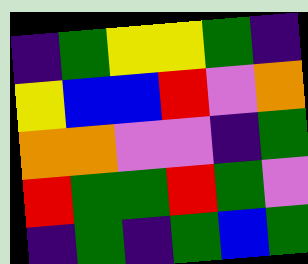[["indigo", "green", "yellow", "yellow", "green", "indigo"], ["yellow", "blue", "blue", "red", "violet", "orange"], ["orange", "orange", "violet", "violet", "indigo", "green"], ["red", "green", "green", "red", "green", "violet"], ["indigo", "green", "indigo", "green", "blue", "green"]]